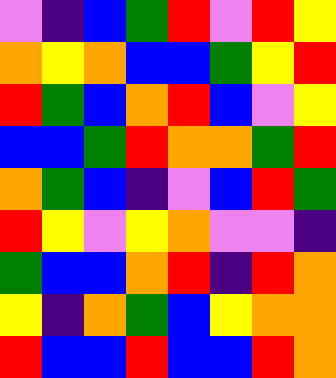[["violet", "indigo", "blue", "green", "red", "violet", "red", "yellow"], ["orange", "yellow", "orange", "blue", "blue", "green", "yellow", "red"], ["red", "green", "blue", "orange", "red", "blue", "violet", "yellow"], ["blue", "blue", "green", "red", "orange", "orange", "green", "red"], ["orange", "green", "blue", "indigo", "violet", "blue", "red", "green"], ["red", "yellow", "violet", "yellow", "orange", "violet", "violet", "indigo"], ["green", "blue", "blue", "orange", "red", "indigo", "red", "orange"], ["yellow", "indigo", "orange", "green", "blue", "yellow", "orange", "orange"], ["red", "blue", "blue", "red", "blue", "blue", "red", "orange"]]